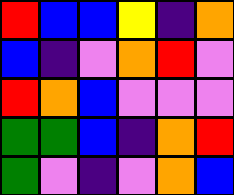[["red", "blue", "blue", "yellow", "indigo", "orange"], ["blue", "indigo", "violet", "orange", "red", "violet"], ["red", "orange", "blue", "violet", "violet", "violet"], ["green", "green", "blue", "indigo", "orange", "red"], ["green", "violet", "indigo", "violet", "orange", "blue"]]